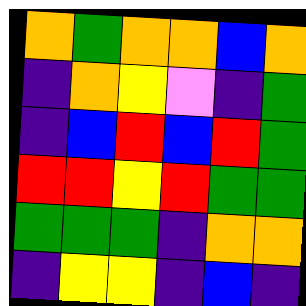[["orange", "green", "orange", "orange", "blue", "orange"], ["indigo", "orange", "yellow", "violet", "indigo", "green"], ["indigo", "blue", "red", "blue", "red", "green"], ["red", "red", "yellow", "red", "green", "green"], ["green", "green", "green", "indigo", "orange", "orange"], ["indigo", "yellow", "yellow", "indigo", "blue", "indigo"]]